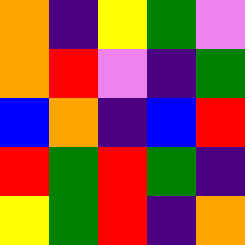[["orange", "indigo", "yellow", "green", "violet"], ["orange", "red", "violet", "indigo", "green"], ["blue", "orange", "indigo", "blue", "red"], ["red", "green", "red", "green", "indigo"], ["yellow", "green", "red", "indigo", "orange"]]